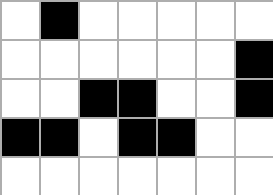[["white", "black", "white", "white", "white", "white", "white"], ["white", "white", "white", "white", "white", "white", "black"], ["white", "white", "black", "black", "white", "white", "black"], ["black", "black", "white", "black", "black", "white", "white"], ["white", "white", "white", "white", "white", "white", "white"]]